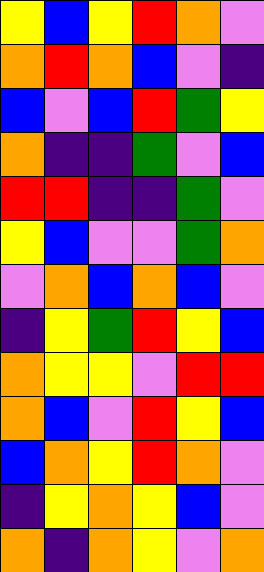[["yellow", "blue", "yellow", "red", "orange", "violet"], ["orange", "red", "orange", "blue", "violet", "indigo"], ["blue", "violet", "blue", "red", "green", "yellow"], ["orange", "indigo", "indigo", "green", "violet", "blue"], ["red", "red", "indigo", "indigo", "green", "violet"], ["yellow", "blue", "violet", "violet", "green", "orange"], ["violet", "orange", "blue", "orange", "blue", "violet"], ["indigo", "yellow", "green", "red", "yellow", "blue"], ["orange", "yellow", "yellow", "violet", "red", "red"], ["orange", "blue", "violet", "red", "yellow", "blue"], ["blue", "orange", "yellow", "red", "orange", "violet"], ["indigo", "yellow", "orange", "yellow", "blue", "violet"], ["orange", "indigo", "orange", "yellow", "violet", "orange"]]